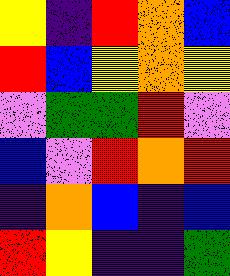[["yellow", "indigo", "red", "orange", "blue"], ["red", "blue", "yellow", "orange", "yellow"], ["violet", "green", "green", "red", "violet"], ["blue", "violet", "red", "orange", "red"], ["indigo", "orange", "blue", "indigo", "blue"], ["red", "yellow", "indigo", "indigo", "green"]]